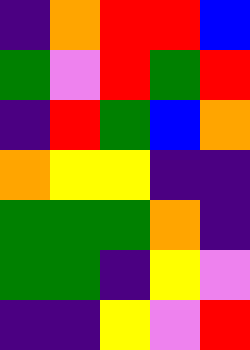[["indigo", "orange", "red", "red", "blue"], ["green", "violet", "red", "green", "red"], ["indigo", "red", "green", "blue", "orange"], ["orange", "yellow", "yellow", "indigo", "indigo"], ["green", "green", "green", "orange", "indigo"], ["green", "green", "indigo", "yellow", "violet"], ["indigo", "indigo", "yellow", "violet", "red"]]